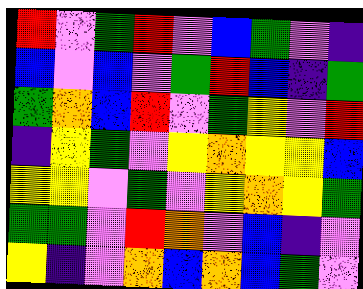[["red", "violet", "green", "red", "violet", "blue", "green", "violet", "indigo"], ["blue", "violet", "blue", "violet", "green", "red", "blue", "indigo", "green"], ["green", "orange", "blue", "red", "violet", "green", "yellow", "violet", "red"], ["indigo", "yellow", "green", "violet", "yellow", "orange", "yellow", "yellow", "blue"], ["yellow", "yellow", "violet", "green", "violet", "yellow", "orange", "yellow", "green"], ["green", "green", "violet", "red", "orange", "violet", "blue", "indigo", "violet"], ["yellow", "indigo", "violet", "orange", "blue", "orange", "blue", "green", "violet"]]